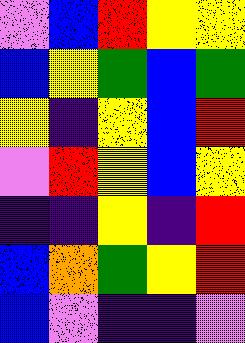[["violet", "blue", "red", "yellow", "yellow"], ["blue", "yellow", "green", "blue", "green"], ["yellow", "indigo", "yellow", "blue", "red"], ["violet", "red", "yellow", "blue", "yellow"], ["indigo", "indigo", "yellow", "indigo", "red"], ["blue", "orange", "green", "yellow", "red"], ["blue", "violet", "indigo", "indigo", "violet"]]